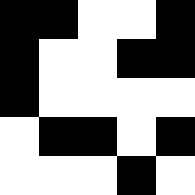[["black", "black", "white", "white", "black"], ["black", "white", "white", "black", "black"], ["black", "white", "white", "white", "white"], ["white", "black", "black", "white", "black"], ["white", "white", "white", "black", "white"]]